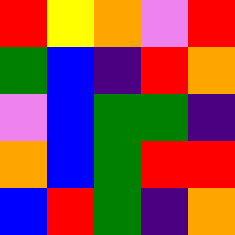[["red", "yellow", "orange", "violet", "red"], ["green", "blue", "indigo", "red", "orange"], ["violet", "blue", "green", "green", "indigo"], ["orange", "blue", "green", "red", "red"], ["blue", "red", "green", "indigo", "orange"]]